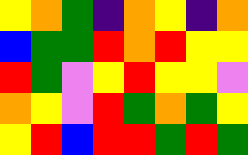[["yellow", "orange", "green", "indigo", "orange", "yellow", "indigo", "orange"], ["blue", "green", "green", "red", "orange", "red", "yellow", "yellow"], ["red", "green", "violet", "yellow", "red", "yellow", "yellow", "violet"], ["orange", "yellow", "violet", "red", "green", "orange", "green", "yellow"], ["yellow", "red", "blue", "red", "red", "green", "red", "green"]]